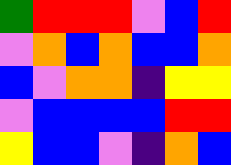[["green", "red", "red", "red", "violet", "blue", "red"], ["violet", "orange", "blue", "orange", "blue", "blue", "orange"], ["blue", "violet", "orange", "orange", "indigo", "yellow", "yellow"], ["violet", "blue", "blue", "blue", "blue", "red", "red"], ["yellow", "blue", "blue", "violet", "indigo", "orange", "blue"]]